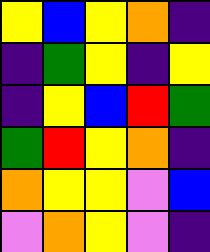[["yellow", "blue", "yellow", "orange", "indigo"], ["indigo", "green", "yellow", "indigo", "yellow"], ["indigo", "yellow", "blue", "red", "green"], ["green", "red", "yellow", "orange", "indigo"], ["orange", "yellow", "yellow", "violet", "blue"], ["violet", "orange", "yellow", "violet", "indigo"]]